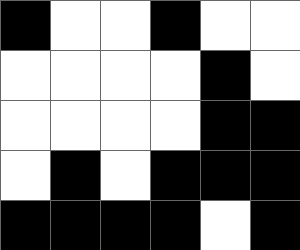[["black", "white", "white", "black", "white", "white"], ["white", "white", "white", "white", "black", "white"], ["white", "white", "white", "white", "black", "black"], ["white", "black", "white", "black", "black", "black"], ["black", "black", "black", "black", "white", "black"]]